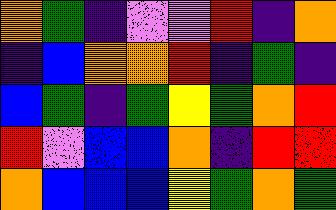[["orange", "green", "indigo", "violet", "violet", "red", "indigo", "orange"], ["indigo", "blue", "orange", "orange", "red", "indigo", "green", "indigo"], ["blue", "green", "indigo", "green", "yellow", "green", "orange", "red"], ["red", "violet", "blue", "blue", "orange", "indigo", "red", "red"], ["orange", "blue", "blue", "blue", "yellow", "green", "orange", "green"]]